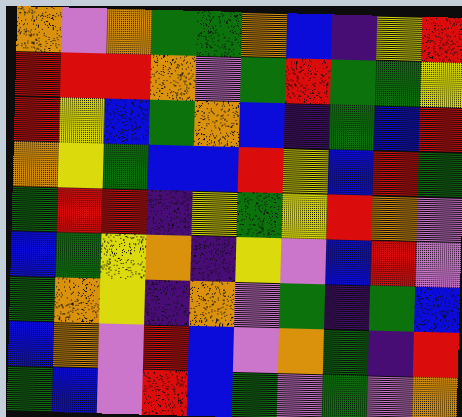[["orange", "violet", "orange", "green", "green", "orange", "blue", "indigo", "yellow", "red"], ["red", "red", "red", "orange", "violet", "green", "red", "green", "green", "yellow"], ["red", "yellow", "blue", "green", "orange", "blue", "indigo", "green", "blue", "red"], ["orange", "yellow", "green", "blue", "blue", "red", "yellow", "blue", "red", "green"], ["green", "red", "red", "indigo", "yellow", "green", "yellow", "red", "orange", "violet"], ["blue", "green", "yellow", "orange", "indigo", "yellow", "violet", "blue", "red", "violet"], ["green", "orange", "yellow", "indigo", "orange", "violet", "green", "indigo", "green", "blue"], ["blue", "orange", "violet", "red", "blue", "violet", "orange", "green", "indigo", "red"], ["green", "blue", "violet", "red", "blue", "green", "violet", "green", "violet", "orange"]]